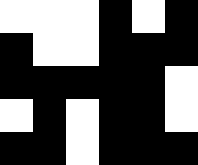[["white", "white", "white", "black", "white", "black"], ["black", "white", "white", "black", "black", "black"], ["black", "black", "black", "black", "black", "white"], ["white", "black", "white", "black", "black", "white"], ["black", "black", "white", "black", "black", "black"]]